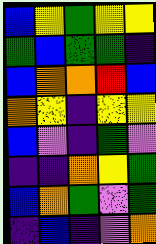[["blue", "yellow", "green", "yellow", "yellow"], ["green", "blue", "green", "green", "indigo"], ["blue", "orange", "orange", "red", "blue"], ["orange", "yellow", "indigo", "yellow", "yellow"], ["blue", "violet", "indigo", "green", "violet"], ["indigo", "indigo", "orange", "yellow", "green"], ["blue", "orange", "green", "violet", "green"], ["indigo", "blue", "indigo", "violet", "orange"]]